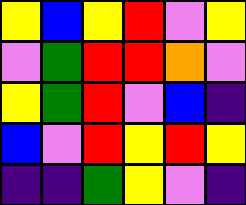[["yellow", "blue", "yellow", "red", "violet", "yellow"], ["violet", "green", "red", "red", "orange", "violet"], ["yellow", "green", "red", "violet", "blue", "indigo"], ["blue", "violet", "red", "yellow", "red", "yellow"], ["indigo", "indigo", "green", "yellow", "violet", "indigo"]]